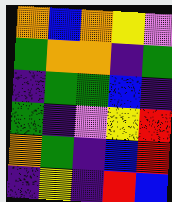[["orange", "blue", "orange", "yellow", "violet"], ["green", "orange", "orange", "indigo", "green"], ["indigo", "green", "green", "blue", "indigo"], ["green", "indigo", "violet", "yellow", "red"], ["orange", "green", "indigo", "blue", "red"], ["indigo", "yellow", "indigo", "red", "blue"]]